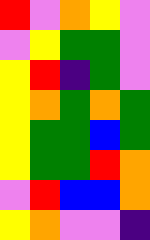[["red", "violet", "orange", "yellow", "violet"], ["violet", "yellow", "green", "green", "violet"], ["yellow", "red", "indigo", "green", "violet"], ["yellow", "orange", "green", "orange", "green"], ["yellow", "green", "green", "blue", "green"], ["yellow", "green", "green", "red", "orange"], ["violet", "red", "blue", "blue", "orange"], ["yellow", "orange", "violet", "violet", "indigo"]]